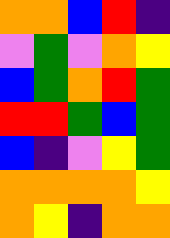[["orange", "orange", "blue", "red", "indigo"], ["violet", "green", "violet", "orange", "yellow"], ["blue", "green", "orange", "red", "green"], ["red", "red", "green", "blue", "green"], ["blue", "indigo", "violet", "yellow", "green"], ["orange", "orange", "orange", "orange", "yellow"], ["orange", "yellow", "indigo", "orange", "orange"]]